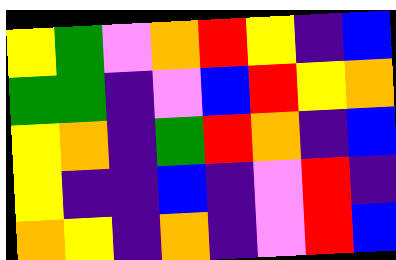[["yellow", "green", "violet", "orange", "red", "yellow", "indigo", "blue"], ["green", "green", "indigo", "violet", "blue", "red", "yellow", "orange"], ["yellow", "orange", "indigo", "green", "red", "orange", "indigo", "blue"], ["yellow", "indigo", "indigo", "blue", "indigo", "violet", "red", "indigo"], ["orange", "yellow", "indigo", "orange", "indigo", "violet", "red", "blue"]]